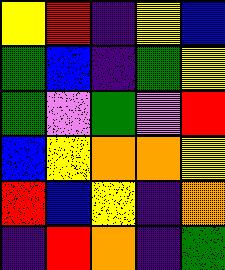[["yellow", "red", "indigo", "yellow", "blue"], ["green", "blue", "indigo", "green", "yellow"], ["green", "violet", "green", "violet", "red"], ["blue", "yellow", "orange", "orange", "yellow"], ["red", "blue", "yellow", "indigo", "orange"], ["indigo", "red", "orange", "indigo", "green"]]